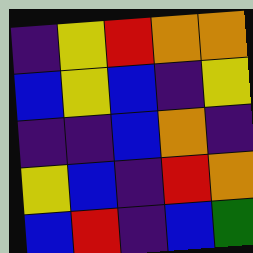[["indigo", "yellow", "red", "orange", "orange"], ["blue", "yellow", "blue", "indigo", "yellow"], ["indigo", "indigo", "blue", "orange", "indigo"], ["yellow", "blue", "indigo", "red", "orange"], ["blue", "red", "indigo", "blue", "green"]]